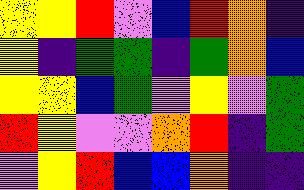[["yellow", "yellow", "red", "violet", "blue", "red", "orange", "indigo"], ["yellow", "indigo", "green", "green", "indigo", "green", "orange", "blue"], ["yellow", "yellow", "blue", "green", "violet", "yellow", "violet", "green"], ["red", "yellow", "violet", "violet", "orange", "red", "indigo", "green"], ["violet", "yellow", "red", "blue", "blue", "orange", "indigo", "indigo"]]